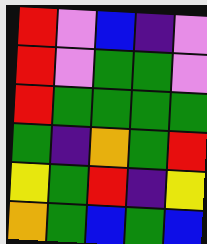[["red", "violet", "blue", "indigo", "violet"], ["red", "violet", "green", "green", "violet"], ["red", "green", "green", "green", "green"], ["green", "indigo", "orange", "green", "red"], ["yellow", "green", "red", "indigo", "yellow"], ["orange", "green", "blue", "green", "blue"]]